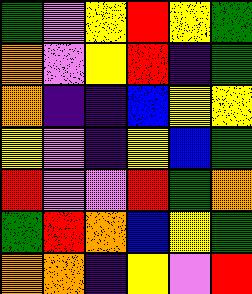[["green", "violet", "yellow", "red", "yellow", "green"], ["orange", "violet", "yellow", "red", "indigo", "green"], ["orange", "indigo", "indigo", "blue", "yellow", "yellow"], ["yellow", "violet", "indigo", "yellow", "blue", "green"], ["red", "violet", "violet", "red", "green", "orange"], ["green", "red", "orange", "blue", "yellow", "green"], ["orange", "orange", "indigo", "yellow", "violet", "red"]]